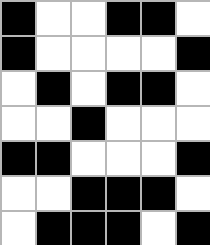[["black", "white", "white", "black", "black", "white"], ["black", "white", "white", "white", "white", "black"], ["white", "black", "white", "black", "black", "white"], ["white", "white", "black", "white", "white", "white"], ["black", "black", "white", "white", "white", "black"], ["white", "white", "black", "black", "black", "white"], ["white", "black", "black", "black", "white", "black"]]